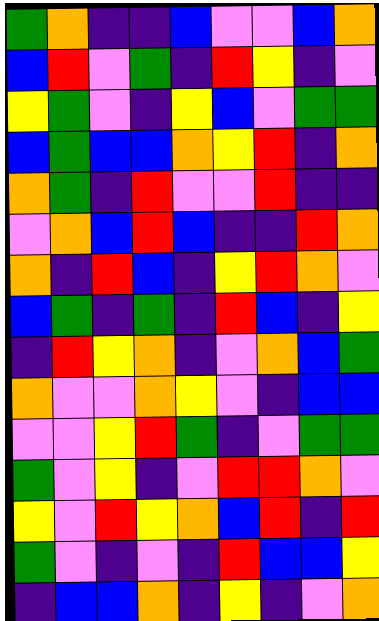[["green", "orange", "indigo", "indigo", "blue", "violet", "violet", "blue", "orange"], ["blue", "red", "violet", "green", "indigo", "red", "yellow", "indigo", "violet"], ["yellow", "green", "violet", "indigo", "yellow", "blue", "violet", "green", "green"], ["blue", "green", "blue", "blue", "orange", "yellow", "red", "indigo", "orange"], ["orange", "green", "indigo", "red", "violet", "violet", "red", "indigo", "indigo"], ["violet", "orange", "blue", "red", "blue", "indigo", "indigo", "red", "orange"], ["orange", "indigo", "red", "blue", "indigo", "yellow", "red", "orange", "violet"], ["blue", "green", "indigo", "green", "indigo", "red", "blue", "indigo", "yellow"], ["indigo", "red", "yellow", "orange", "indigo", "violet", "orange", "blue", "green"], ["orange", "violet", "violet", "orange", "yellow", "violet", "indigo", "blue", "blue"], ["violet", "violet", "yellow", "red", "green", "indigo", "violet", "green", "green"], ["green", "violet", "yellow", "indigo", "violet", "red", "red", "orange", "violet"], ["yellow", "violet", "red", "yellow", "orange", "blue", "red", "indigo", "red"], ["green", "violet", "indigo", "violet", "indigo", "red", "blue", "blue", "yellow"], ["indigo", "blue", "blue", "orange", "indigo", "yellow", "indigo", "violet", "orange"]]